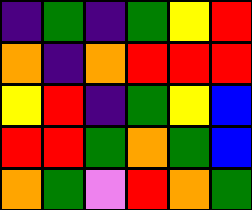[["indigo", "green", "indigo", "green", "yellow", "red"], ["orange", "indigo", "orange", "red", "red", "red"], ["yellow", "red", "indigo", "green", "yellow", "blue"], ["red", "red", "green", "orange", "green", "blue"], ["orange", "green", "violet", "red", "orange", "green"]]